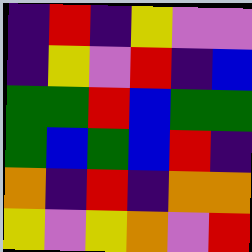[["indigo", "red", "indigo", "yellow", "violet", "violet"], ["indigo", "yellow", "violet", "red", "indigo", "blue"], ["green", "green", "red", "blue", "green", "green"], ["green", "blue", "green", "blue", "red", "indigo"], ["orange", "indigo", "red", "indigo", "orange", "orange"], ["yellow", "violet", "yellow", "orange", "violet", "red"]]